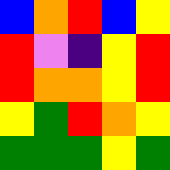[["blue", "orange", "red", "blue", "yellow"], ["red", "violet", "indigo", "yellow", "red"], ["red", "orange", "orange", "yellow", "red"], ["yellow", "green", "red", "orange", "yellow"], ["green", "green", "green", "yellow", "green"]]